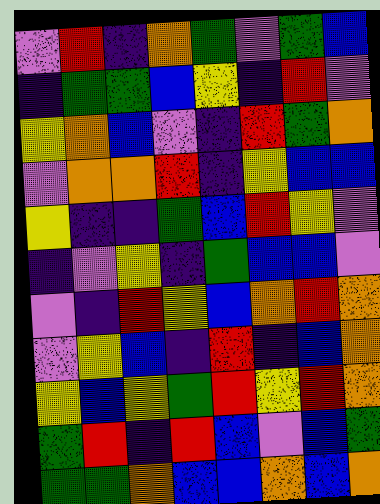[["violet", "red", "indigo", "orange", "green", "violet", "green", "blue"], ["indigo", "green", "green", "blue", "yellow", "indigo", "red", "violet"], ["yellow", "orange", "blue", "violet", "indigo", "red", "green", "orange"], ["violet", "orange", "orange", "red", "indigo", "yellow", "blue", "blue"], ["yellow", "indigo", "indigo", "green", "blue", "red", "yellow", "violet"], ["indigo", "violet", "yellow", "indigo", "green", "blue", "blue", "violet"], ["violet", "indigo", "red", "yellow", "blue", "orange", "red", "orange"], ["violet", "yellow", "blue", "indigo", "red", "indigo", "blue", "orange"], ["yellow", "blue", "yellow", "green", "red", "yellow", "red", "orange"], ["green", "red", "indigo", "red", "blue", "violet", "blue", "green"], ["green", "green", "orange", "blue", "blue", "orange", "blue", "orange"]]